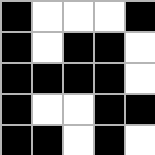[["black", "white", "white", "white", "black"], ["black", "white", "black", "black", "white"], ["black", "black", "black", "black", "white"], ["black", "white", "white", "black", "black"], ["black", "black", "white", "black", "white"]]